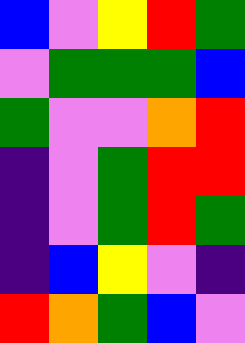[["blue", "violet", "yellow", "red", "green"], ["violet", "green", "green", "green", "blue"], ["green", "violet", "violet", "orange", "red"], ["indigo", "violet", "green", "red", "red"], ["indigo", "violet", "green", "red", "green"], ["indigo", "blue", "yellow", "violet", "indigo"], ["red", "orange", "green", "blue", "violet"]]